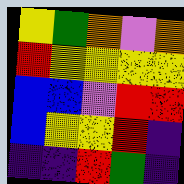[["yellow", "green", "orange", "violet", "orange"], ["red", "yellow", "yellow", "yellow", "yellow"], ["blue", "blue", "violet", "red", "red"], ["blue", "yellow", "yellow", "red", "indigo"], ["indigo", "indigo", "red", "green", "indigo"]]